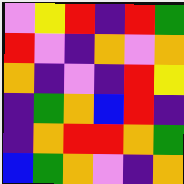[["violet", "yellow", "red", "indigo", "red", "green"], ["red", "violet", "indigo", "orange", "violet", "orange"], ["orange", "indigo", "violet", "indigo", "red", "yellow"], ["indigo", "green", "orange", "blue", "red", "indigo"], ["indigo", "orange", "red", "red", "orange", "green"], ["blue", "green", "orange", "violet", "indigo", "orange"]]